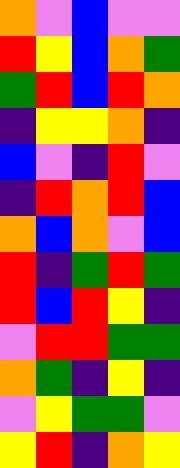[["orange", "violet", "blue", "violet", "violet"], ["red", "yellow", "blue", "orange", "green"], ["green", "red", "blue", "red", "orange"], ["indigo", "yellow", "yellow", "orange", "indigo"], ["blue", "violet", "indigo", "red", "violet"], ["indigo", "red", "orange", "red", "blue"], ["orange", "blue", "orange", "violet", "blue"], ["red", "indigo", "green", "red", "green"], ["red", "blue", "red", "yellow", "indigo"], ["violet", "red", "red", "green", "green"], ["orange", "green", "indigo", "yellow", "indigo"], ["violet", "yellow", "green", "green", "violet"], ["yellow", "red", "indigo", "orange", "yellow"]]